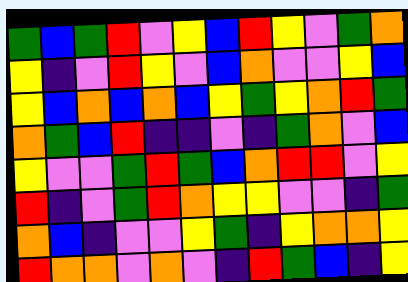[["green", "blue", "green", "red", "violet", "yellow", "blue", "red", "yellow", "violet", "green", "orange"], ["yellow", "indigo", "violet", "red", "yellow", "violet", "blue", "orange", "violet", "violet", "yellow", "blue"], ["yellow", "blue", "orange", "blue", "orange", "blue", "yellow", "green", "yellow", "orange", "red", "green"], ["orange", "green", "blue", "red", "indigo", "indigo", "violet", "indigo", "green", "orange", "violet", "blue"], ["yellow", "violet", "violet", "green", "red", "green", "blue", "orange", "red", "red", "violet", "yellow"], ["red", "indigo", "violet", "green", "red", "orange", "yellow", "yellow", "violet", "violet", "indigo", "green"], ["orange", "blue", "indigo", "violet", "violet", "yellow", "green", "indigo", "yellow", "orange", "orange", "yellow"], ["red", "orange", "orange", "violet", "orange", "violet", "indigo", "red", "green", "blue", "indigo", "yellow"]]